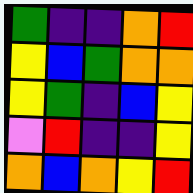[["green", "indigo", "indigo", "orange", "red"], ["yellow", "blue", "green", "orange", "orange"], ["yellow", "green", "indigo", "blue", "yellow"], ["violet", "red", "indigo", "indigo", "yellow"], ["orange", "blue", "orange", "yellow", "red"]]